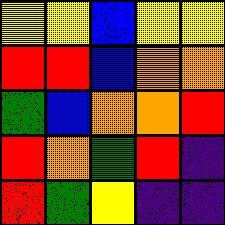[["yellow", "yellow", "blue", "yellow", "yellow"], ["red", "red", "blue", "orange", "orange"], ["green", "blue", "orange", "orange", "red"], ["red", "orange", "green", "red", "indigo"], ["red", "green", "yellow", "indigo", "indigo"]]